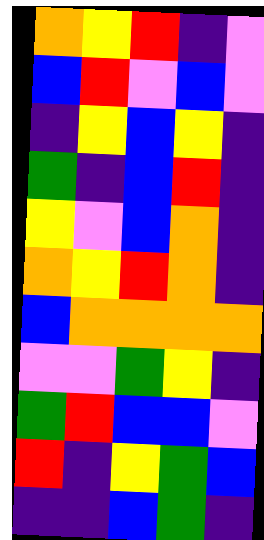[["orange", "yellow", "red", "indigo", "violet"], ["blue", "red", "violet", "blue", "violet"], ["indigo", "yellow", "blue", "yellow", "indigo"], ["green", "indigo", "blue", "red", "indigo"], ["yellow", "violet", "blue", "orange", "indigo"], ["orange", "yellow", "red", "orange", "indigo"], ["blue", "orange", "orange", "orange", "orange"], ["violet", "violet", "green", "yellow", "indigo"], ["green", "red", "blue", "blue", "violet"], ["red", "indigo", "yellow", "green", "blue"], ["indigo", "indigo", "blue", "green", "indigo"]]